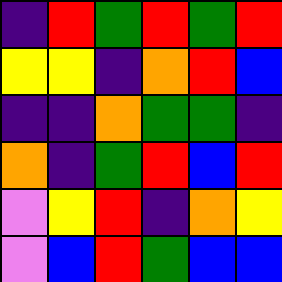[["indigo", "red", "green", "red", "green", "red"], ["yellow", "yellow", "indigo", "orange", "red", "blue"], ["indigo", "indigo", "orange", "green", "green", "indigo"], ["orange", "indigo", "green", "red", "blue", "red"], ["violet", "yellow", "red", "indigo", "orange", "yellow"], ["violet", "blue", "red", "green", "blue", "blue"]]